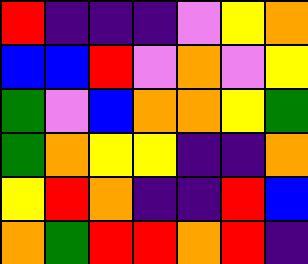[["red", "indigo", "indigo", "indigo", "violet", "yellow", "orange"], ["blue", "blue", "red", "violet", "orange", "violet", "yellow"], ["green", "violet", "blue", "orange", "orange", "yellow", "green"], ["green", "orange", "yellow", "yellow", "indigo", "indigo", "orange"], ["yellow", "red", "orange", "indigo", "indigo", "red", "blue"], ["orange", "green", "red", "red", "orange", "red", "indigo"]]